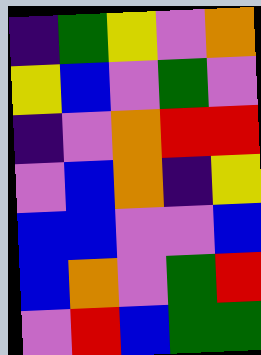[["indigo", "green", "yellow", "violet", "orange"], ["yellow", "blue", "violet", "green", "violet"], ["indigo", "violet", "orange", "red", "red"], ["violet", "blue", "orange", "indigo", "yellow"], ["blue", "blue", "violet", "violet", "blue"], ["blue", "orange", "violet", "green", "red"], ["violet", "red", "blue", "green", "green"]]